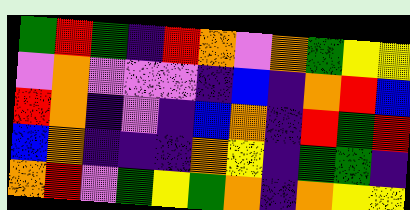[["green", "red", "green", "indigo", "red", "orange", "violet", "orange", "green", "yellow", "yellow"], ["violet", "orange", "violet", "violet", "violet", "indigo", "blue", "indigo", "orange", "red", "blue"], ["red", "orange", "indigo", "violet", "indigo", "blue", "orange", "indigo", "red", "green", "red"], ["blue", "orange", "indigo", "indigo", "indigo", "orange", "yellow", "indigo", "green", "green", "indigo"], ["orange", "red", "violet", "green", "yellow", "green", "orange", "indigo", "orange", "yellow", "yellow"]]